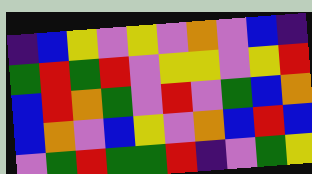[["indigo", "blue", "yellow", "violet", "yellow", "violet", "orange", "violet", "blue", "indigo"], ["green", "red", "green", "red", "violet", "yellow", "yellow", "violet", "yellow", "red"], ["blue", "red", "orange", "green", "violet", "red", "violet", "green", "blue", "orange"], ["blue", "orange", "violet", "blue", "yellow", "violet", "orange", "blue", "red", "blue"], ["violet", "green", "red", "green", "green", "red", "indigo", "violet", "green", "yellow"]]